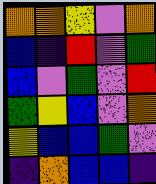[["orange", "orange", "yellow", "violet", "orange"], ["blue", "indigo", "red", "violet", "green"], ["blue", "violet", "green", "violet", "red"], ["green", "yellow", "blue", "violet", "orange"], ["yellow", "blue", "blue", "green", "violet"], ["indigo", "orange", "blue", "blue", "indigo"]]